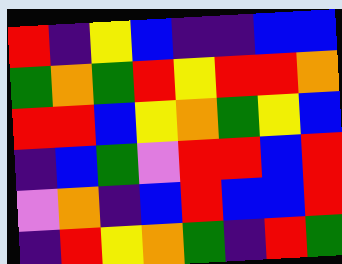[["red", "indigo", "yellow", "blue", "indigo", "indigo", "blue", "blue"], ["green", "orange", "green", "red", "yellow", "red", "red", "orange"], ["red", "red", "blue", "yellow", "orange", "green", "yellow", "blue"], ["indigo", "blue", "green", "violet", "red", "red", "blue", "red"], ["violet", "orange", "indigo", "blue", "red", "blue", "blue", "red"], ["indigo", "red", "yellow", "orange", "green", "indigo", "red", "green"]]